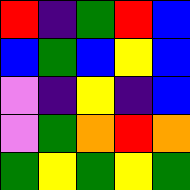[["red", "indigo", "green", "red", "blue"], ["blue", "green", "blue", "yellow", "blue"], ["violet", "indigo", "yellow", "indigo", "blue"], ["violet", "green", "orange", "red", "orange"], ["green", "yellow", "green", "yellow", "green"]]